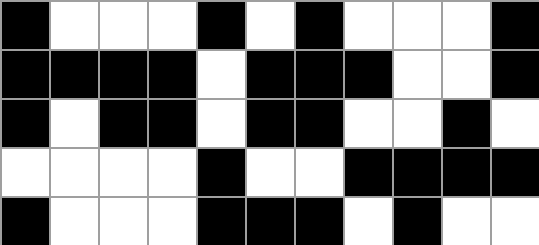[["black", "white", "white", "white", "black", "white", "black", "white", "white", "white", "black"], ["black", "black", "black", "black", "white", "black", "black", "black", "white", "white", "black"], ["black", "white", "black", "black", "white", "black", "black", "white", "white", "black", "white"], ["white", "white", "white", "white", "black", "white", "white", "black", "black", "black", "black"], ["black", "white", "white", "white", "black", "black", "black", "white", "black", "white", "white"]]